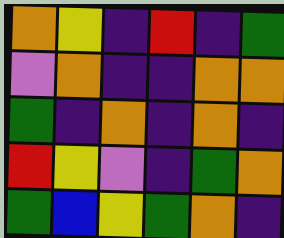[["orange", "yellow", "indigo", "red", "indigo", "green"], ["violet", "orange", "indigo", "indigo", "orange", "orange"], ["green", "indigo", "orange", "indigo", "orange", "indigo"], ["red", "yellow", "violet", "indigo", "green", "orange"], ["green", "blue", "yellow", "green", "orange", "indigo"]]